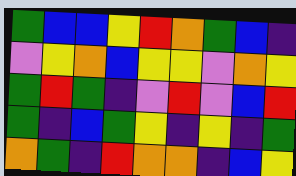[["green", "blue", "blue", "yellow", "red", "orange", "green", "blue", "indigo"], ["violet", "yellow", "orange", "blue", "yellow", "yellow", "violet", "orange", "yellow"], ["green", "red", "green", "indigo", "violet", "red", "violet", "blue", "red"], ["green", "indigo", "blue", "green", "yellow", "indigo", "yellow", "indigo", "green"], ["orange", "green", "indigo", "red", "orange", "orange", "indigo", "blue", "yellow"]]